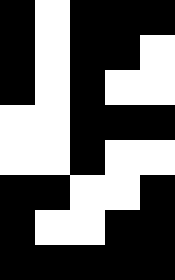[["black", "white", "black", "black", "black"], ["black", "white", "black", "black", "white"], ["black", "white", "black", "white", "white"], ["white", "white", "black", "black", "black"], ["white", "white", "black", "white", "white"], ["black", "black", "white", "white", "black"], ["black", "white", "white", "black", "black"], ["black", "black", "black", "black", "black"]]